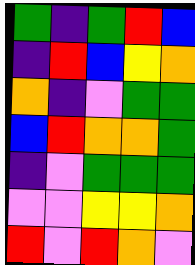[["green", "indigo", "green", "red", "blue"], ["indigo", "red", "blue", "yellow", "orange"], ["orange", "indigo", "violet", "green", "green"], ["blue", "red", "orange", "orange", "green"], ["indigo", "violet", "green", "green", "green"], ["violet", "violet", "yellow", "yellow", "orange"], ["red", "violet", "red", "orange", "violet"]]